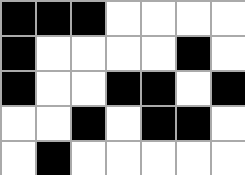[["black", "black", "black", "white", "white", "white", "white"], ["black", "white", "white", "white", "white", "black", "white"], ["black", "white", "white", "black", "black", "white", "black"], ["white", "white", "black", "white", "black", "black", "white"], ["white", "black", "white", "white", "white", "white", "white"]]